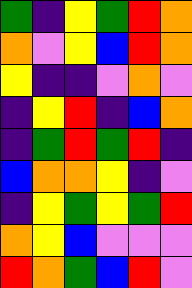[["green", "indigo", "yellow", "green", "red", "orange"], ["orange", "violet", "yellow", "blue", "red", "orange"], ["yellow", "indigo", "indigo", "violet", "orange", "violet"], ["indigo", "yellow", "red", "indigo", "blue", "orange"], ["indigo", "green", "red", "green", "red", "indigo"], ["blue", "orange", "orange", "yellow", "indigo", "violet"], ["indigo", "yellow", "green", "yellow", "green", "red"], ["orange", "yellow", "blue", "violet", "violet", "violet"], ["red", "orange", "green", "blue", "red", "violet"]]